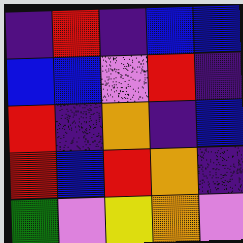[["indigo", "red", "indigo", "blue", "blue"], ["blue", "blue", "violet", "red", "indigo"], ["red", "indigo", "orange", "indigo", "blue"], ["red", "blue", "red", "orange", "indigo"], ["green", "violet", "yellow", "orange", "violet"]]